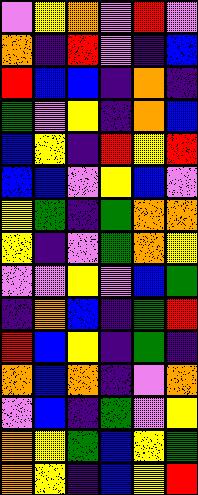[["violet", "yellow", "orange", "violet", "red", "violet"], ["orange", "indigo", "red", "violet", "indigo", "blue"], ["red", "blue", "blue", "indigo", "orange", "indigo"], ["green", "violet", "yellow", "indigo", "orange", "blue"], ["blue", "yellow", "indigo", "red", "yellow", "red"], ["blue", "blue", "violet", "yellow", "blue", "violet"], ["yellow", "green", "indigo", "green", "orange", "orange"], ["yellow", "indigo", "violet", "green", "orange", "yellow"], ["violet", "violet", "yellow", "violet", "blue", "green"], ["indigo", "orange", "blue", "indigo", "green", "red"], ["red", "blue", "yellow", "indigo", "green", "indigo"], ["orange", "blue", "orange", "indigo", "violet", "orange"], ["violet", "blue", "indigo", "green", "violet", "yellow"], ["orange", "yellow", "green", "blue", "yellow", "green"], ["orange", "yellow", "indigo", "blue", "yellow", "red"]]